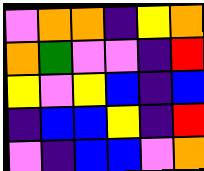[["violet", "orange", "orange", "indigo", "yellow", "orange"], ["orange", "green", "violet", "violet", "indigo", "red"], ["yellow", "violet", "yellow", "blue", "indigo", "blue"], ["indigo", "blue", "blue", "yellow", "indigo", "red"], ["violet", "indigo", "blue", "blue", "violet", "orange"]]